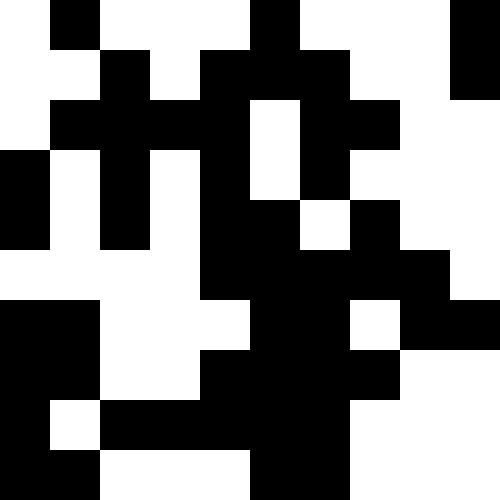[["white", "black", "white", "white", "white", "black", "white", "white", "white", "black"], ["white", "white", "black", "white", "black", "black", "black", "white", "white", "black"], ["white", "black", "black", "black", "black", "white", "black", "black", "white", "white"], ["black", "white", "black", "white", "black", "white", "black", "white", "white", "white"], ["black", "white", "black", "white", "black", "black", "white", "black", "white", "white"], ["white", "white", "white", "white", "black", "black", "black", "black", "black", "white"], ["black", "black", "white", "white", "white", "black", "black", "white", "black", "black"], ["black", "black", "white", "white", "black", "black", "black", "black", "white", "white"], ["black", "white", "black", "black", "black", "black", "black", "white", "white", "white"], ["black", "black", "white", "white", "white", "black", "black", "white", "white", "white"]]